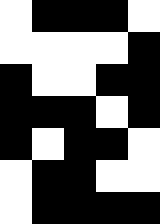[["white", "black", "black", "black", "white"], ["white", "white", "white", "white", "black"], ["black", "white", "white", "black", "black"], ["black", "black", "black", "white", "black"], ["black", "white", "black", "black", "white"], ["white", "black", "black", "white", "white"], ["white", "black", "black", "black", "black"]]